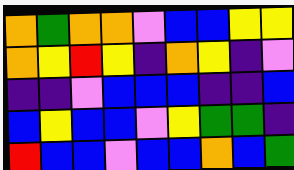[["orange", "green", "orange", "orange", "violet", "blue", "blue", "yellow", "yellow"], ["orange", "yellow", "red", "yellow", "indigo", "orange", "yellow", "indigo", "violet"], ["indigo", "indigo", "violet", "blue", "blue", "blue", "indigo", "indigo", "blue"], ["blue", "yellow", "blue", "blue", "violet", "yellow", "green", "green", "indigo"], ["red", "blue", "blue", "violet", "blue", "blue", "orange", "blue", "green"]]